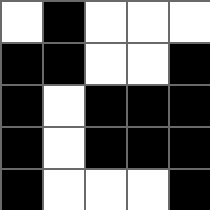[["white", "black", "white", "white", "white"], ["black", "black", "white", "white", "black"], ["black", "white", "black", "black", "black"], ["black", "white", "black", "black", "black"], ["black", "white", "white", "white", "black"]]